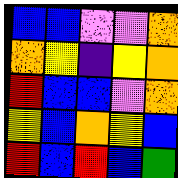[["blue", "blue", "violet", "violet", "orange"], ["orange", "yellow", "indigo", "yellow", "orange"], ["red", "blue", "blue", "violet", "orange"], ["yellow", "blue", "orange", "yellow", "blue"], ["red", "blue", "red", "blue", "green"]]